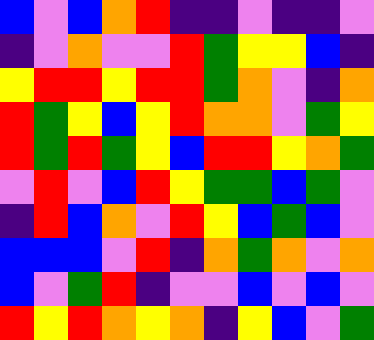[["blue", "violet", "blue", "orange", "red", "indigo", "indigo", "violet", "indigo", "indigo", "violet"], ["indigo", "violet", "orange", "violet", "violet", "red", "green", "yellow", "yellow", "blue", "indigo"], ["yellow", "red", "red", "yellow", "red", "red", "green", "orange", "violet", "indigo", "orange"], ["red", "green", "yellow", "blue", "yellow", "red", "orange", "orange", "violet", "green", "yellow"], ["red", "green", "red", "green", "yellow", "blue", "red", "red", "yellow", "orange", "green"], ["violet", "red", "violet", "blue", "red", "yellow", "green", "green", "blue", "green", "violet"], ["indigo", "red", "blue", "orange", "violet", "red", "yellow", "blue", "green", "blue", "violet"], ["blue", "blue", "blue", "violet", "red", "indigo", "orange", "green", "orange", "violet", "orange"], ["blue", "violet", "green", "red", "indigo", "violet", "violet", "blue", "violet", "blue", "violet"], ["red", "yellow", "red", "orange", "yellow", "orange", "indigo", "yellow", "blue", "violet", "green"]]